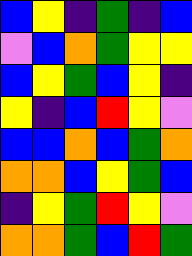[["blue", "yellow", "indigo", "green", "indigo", "blue"], ["violet", "blue", "orange", "green", "yellow", "yellow"], ["blue", "yellow", "green", "blue", "yellow", "indigo"], ["yellow", "indigo", "blue", "red", "yellow", "violet"], ["blue", "blue", "orange", "blue", "green", "orange"], ["orange", "orange", "blue", "yellow", "green", "blue"], ["indigo", "yellow", "green", "red", "yellow", "violet"], ["orange", "orange", "green", "blue", "red", "green"]]